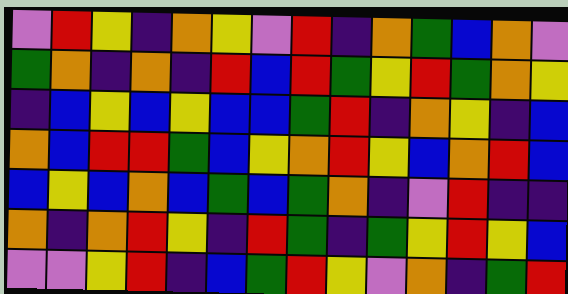[["violet", "red", "yellow", "indigo", "orange", "yellow", "violet", "red", "indigo", "orange", "green", "blue", "orange", "violet"], ["green", "orange", "indigo", "orange", "indigo", "red", "blue", "red", "green", "yellow", "red", "green", "orange", "yellow"], ["indigo", "blue", "yellow", "blue", "yellow", "blue", "blue", "green", "red", "indigo", "orange", "yellow", "indigo", "blue"], ["orange", "blue", "red", "red", "green", "blue", "yellow", "orange", "red", "yellow", "blue", "orange", "red", "blue"], ["blue", "yellow", "blue", "orange", "blue", "green", "blue", "green", "orange", "indigo", "violet", "red", "indigo", "indigo"], ["orange", "indigo", "orange", "red", "yellow", "indigo", "red", "green", "indigo", "green", "yellow", "red", "yellow", "blue"], ["violet", "violet", "yellow", "red", "indigo", "blue", "green", "red", "yellow", "violet", "orange", "indigo", "green", "red"]]